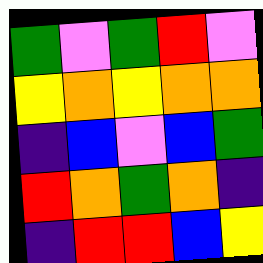[["green", "violet", "green", "red", "violet"], ["yellow", "orange", "yellow", "orange", "orange"], ["indigo", "blue", "violet", "blue", "green"], ["red", "orange", "green", "orange", "indigo"], ["indigo", "red", "red", "blue", "yellow"]]